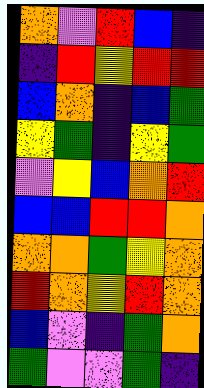[["orange", "violet", "red", "blue", "indigo"], ["indigo", "red", "yellow", "red", "red"], ["blue", "orange", "indigo", "blue", "green"], ["yellow", "green", "indigo", "yellow", "green"], ["violet", "yellow", "blue", "orange", "red"], ["blue", "blue", "red", "red", "orange"], ["orange", "orange", "green", "yellow", "orange"], ["red", "orange", "yellow", "red", "orange"], ["blue", "violet", "indigo", "green", "orange"], ["green", "violet", "violet", "green", "indigo"]]